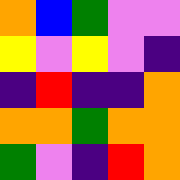[["orange", "blue", "green", "violet", "violet"], ["yellow", "violet", "yellow", "violet", "indigo"], ["indigo", "red", "indigo", "indigo", "orange"], ["orange", "orange", "green", "orange", "orange"], ["green", "violet", "indigo", "red", "orange"]]